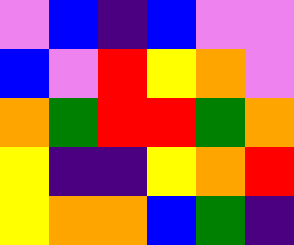[["violet", "blue", "indigo", "blue", "violet", "violet"], ["blue", "violet", "red", "yellow", "orange", "violet"], ["orange", "green", "red", "red", "green", "orange"], ["yellow", "indigo", "indigo", "yellow", "orange", "red"], ["yellow", "orange", "orange", "blue", "green", "indigo"]]